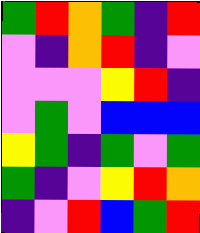[["green", "red", "orange", "green", "indigo", "red"], ["violet", "indigo", "orange", "red", "indigo", "violet"], ["violet", "violet", "violet", "yellow", "red", "indigo"], ["violet", "green", "violet", "blue", "blue", "blue"], ["yellow", "green", "indigo", "green", "violet", "green"], ["green", "indigo", "violet", "yellow", "red", "orange"], ["indigo", "violet", "red", "blue", "green", "red"]]